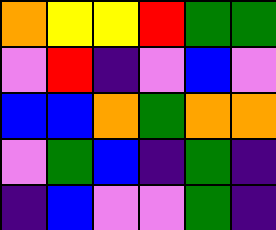[["orange", "yellow", "yellow", "red", "green", "green"], ["violet", "red", "indigo", "violet", "blue", "violet"], ["blue", "blue", "orange", "green", "orange", "orange"], ["violet", "green", "blue", "indigo", "green", "indigo"], ["indigo", "blue", "violet", "violet", "green", "indigo"]]